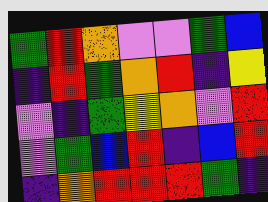[["green", "red", "orange", "violet", "violet", "green", "blue"], ["indigo", "red", "green", "orange", "red", "indigo", "yellow"], ["violet", "indigo", "green", "yellow", "orange", "violet", "red"], ["violet", "green", "blue", "red", "indigo", "blue", "red"], ["indigo", "orange", "red", "red", "red", "green", "indigo"]]